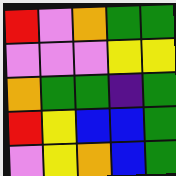[["red", "violet", "orange", "green", "green"], ["violet", "violet", "violet", "yellow", "yellow"], ["orange", "green", "green", "indigo", "green"], ["red", "yellow", "blue", "blue", "green"], ["violet", "yellow", "orange", "blue", "green"]]